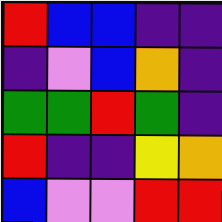[["red", "blue", "blue", "indigo", "indigo"], ["indigo", "violet", "blue", "orange", "indigo"], ["green", "green", "red", "green", "indigo"], ["red", "indigo", "indigo", "yellow", "orange"], ["blue", "violet", "violet", "red", "red"]]